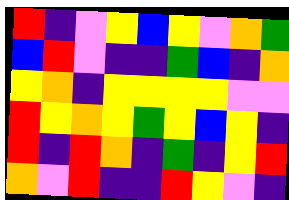[["red", "indigo", "violet", "yellow", "blue", "yellow", "violet", "orange", "green"], ["blue", "red", "violet", "indigo", "indigo", "green", "blue", "indigo", "orange"], ["yellow", "orange", "indigo", "yellow", "yellow", "yellow", "yellow", "violet", "violet"], ["red", "yellow", "orange", "yellow", "green", "yellow", "blue", "yellow", "indigo"], ["red", "indigo", "red", "orange", "indigo", "green", "indigo", "yellow", "red"], ["orange", "violet", "red", "indigo", "indigo", "red", "yellow", "violet", "indigo"]]